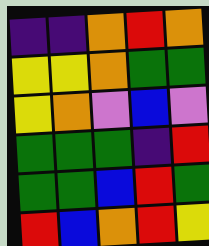[["indigo", "indigo", "orange", "red", "orange"], ["yellow", "yellow", "orange", "green", "green"], ["yellow", "orange", "violet", "blue", "violet"], ["green", "green", "green", "indigo", "red"], ["green", "green", "blue", "red", "green"], ["red", "blue", "orange", "red", "yellow"]]